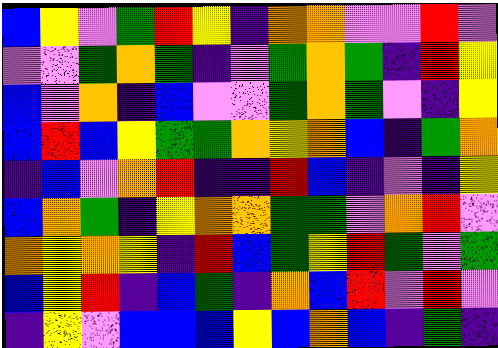[["blue", "yellow", "violet", "green", "red", "yellow", "indigo", "orange", "orange", "violet", "violet", "red", "violet"], ["violet", "violet", "green", "orange", "green", "indigo", "violet", "green", "orange", "green", "indigo", "red", "yellow"], ["blue", "violet", "orange", "indigo", "blue", "violet", "violet", "green", "orange", "green", "violet", "indigo", "yellow"], ["blue", "red", "blue", "yellow", "green", "green", "orange", "yellow", "orange", "blue", "indigo", "green", "orange"], ["indigo", "blue", "violet", "orange", "red", "indigo", "indigo", "red", "blue", "indigo", "violet", "indigo", "yellow"], ["blue", "orange", "green", "indigo", "yellow", "orange", "orange", "green", "green", "violet", "orange", "red", "violet"], ["orange", "yellow", "orange", "yellow", "indigo", "red", "blue", "green", "yellow", "red", "green", "violet", "green"], ["blue", "yellow", "red", "indigo", "blue", "green", "indigo", "orange", "blue", "red", "violet", "red", "violet"], ["indigo", "yellow", "violet", "blue", "blue", "blue", "yellow", "blue", "orange", "blue", "indigo", "green", "indigo"]]